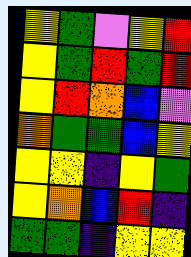[["yellow", "green", "violet", "yellow", "red"], ["yellow", "green", "red", "green", "red"], ["yellow", "red", "orange", "blue", "violet"], ["orange", "green", "green", "blue", "yellow"], ["yellow", "yellow", "indigo", "yellow", "green"], ["yellow", "orange", "blue", "red", "indigo"], ["green", "green", "indigo", "yellow", "yellow"]]